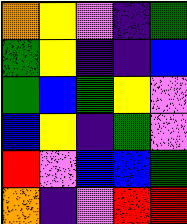[["orange", "yellow", "violet", "indigo", "green"], ["green", "yellow", "indigo", "indigo", "blue"], ["green", "blue", "green", "yellow", "violet"], ["blue", "yellow", "indigo", "green", "violet"], ["red", "violet", "blue", "blue", "green"], ["orange", "indigo", "violet", "red", "red"]]